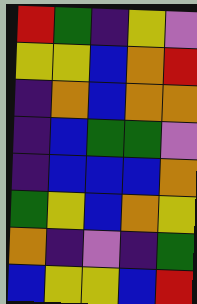[["red", "green", "indigo", "yellow", "violet"], ["yellow", "yellow", "blue", "orange", "red"], ["indigo", "orange", "blue", "orange", "orange"], ["indigo", "blue", "green", "green", "violet"], ["indigo", "blue", "blue", "blue", "orange"], ["green", "yellow", "blue", "orange", "yellow"], ["orange", "indigo", "violet", "indigo", "green"], ["blue", "yellow", "yellow", "blue", "red"]]